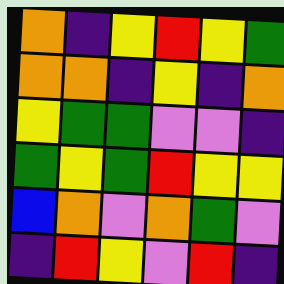[["orange", "indigo", "yellow", "red", "yellow", "green"], ["orange", "orange", "indigo", "yellow", "indigo", "orange"], ["yellow", "green", "green", "violet", "violet", "indigo"], ["green", "yellow", "green", "red", "yellow", "yellow"], ["blue", "orange", "violet", "orange", "green", "violet"], ["indigo", "red", "yellow", "violet", "red", "indigo"]]